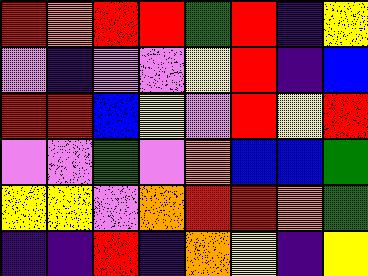[["red", "orange", "red", "red", "green", "red", "indigo", "yellow"], ["violet", "indigo", "violet", "violet", "yellow", "red", "indigo", "blue"], ["red", "red", "blue", "yellow", "violet", "red", "yellow", "red"], ["violet", "violet", "green", "violet", "orange", "blue", "blue", "green"], ["yellow", "yellow", "violet", "orange", "red", "red", "orange", "green"], ["indigo", "indigo", "red", "indigo", "orange", "yellow", "indigo", "yellow"]]